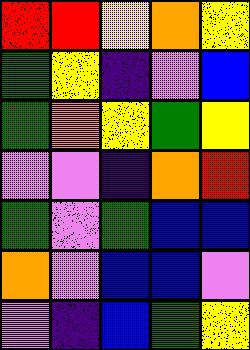[["red", "red", "yellow", "orange", "yellow"], ["green", "yellow", "indigo", "violet", "blue"], ["green", "orange", "yellow", "green", "yellow"], ["violet", "violet", "indigo", "orange", "red"], ["green", "violet", "green", "blue", "blue"], ["orange", "violet", "blue", "blue", "violet"], ["violet", "indigo", "blue", "green", "yellow"]]